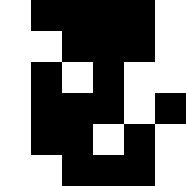[["white", "black", "black", "black", "black", "white"], ["white", "white", "black", "black", "black", "white"], ["white", "black", "white", "black", "white", "white"], ["white", "black", "black", "black", "white", "black"], ["white", "black", "black", "white", "black", "white"], ["white", "white", "black", "black", "black", "white"]]